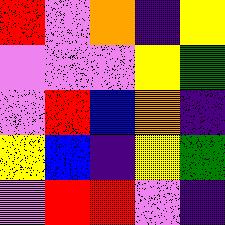[["red", "violet", "orange", "indigo", "yellow"], ["violet", "violet", "violet", "yellow", "green"], ["violet", "red", "blue", "orange", "indigo"], ["yellow", "blue", "indigo", "yellow", "green"], ["violet", "red", "red", "violet", "indigo"]]